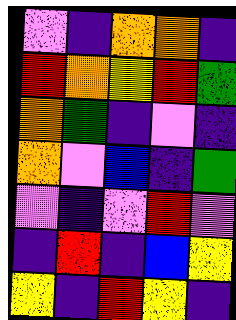[["violet", "indigo", "orange", "orange", "indigo"], ["red", "orange", "yellow", "red", "green"], ["orange", "green", "indigo", "violet", "indigo"], ["orange", "violet", "blue", "indigo", "green"], ["violet", "indigo", "violet", "red", "violet"], ["indigo", "red", "indigo", "blue", "yellow"], ["yellow", "indigo", "red", "yellow", "indigo"]]